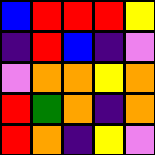[["blue", "red", "red", "red", "yellow"], ["indigo", "red", "blue", "indigo", "violet"], ["violet", "orange", "orange", "yellow", "orange"], ["red", "green", "orange", "indigo", "orange"], ["red", "orange", "indigo", "yellow", "violet"]]